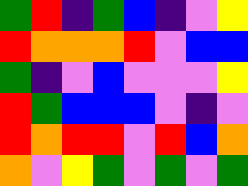[["green", "red", "indigo", "green", "blue", "indigo", "violet", "yellow"], ["red", "orange", "orange", "orange", "red", "violet", "blue", "blue"], ["green", "indigo", "violet", "blue", "violet", "violet", "violet", "yellow"], ["red", "green", "blue", "blue", "blue", "violet", "indigo", "violet"], ["red", "orange", "red", "red", "violet", "red", "blue", "orange"], ["orange", "violet", "yellow", "green", "violet", "green", "violet", "green"]]